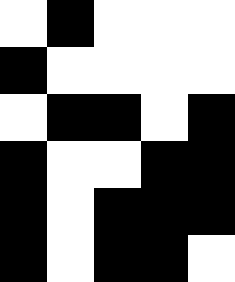[["white", "black", "white", "white", "white"], ["black", "white", "white", "white", "white"], ["white", "black", "black", "white", "black"], ["black", "white", "white", "black", "black"], ["black", "white", "black", "black", "black"], ["black", "white", "black", "black", "white"]]